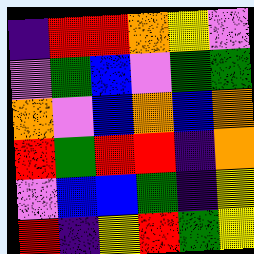[["indigo", "red", "red", "orange", "yellow", "violet"], ["violet", "green", "blue", "violet", "green", "green"], ["orange", "violet", "blue", "orange", "blue", "orange"], ["red", "green", "red", "red", "indigo", "orange"], ["violet", "blue", "blue", "green", "indigo", "yellow"], ["red", "indigo", "yellow", "red", "green", "yellow"]]